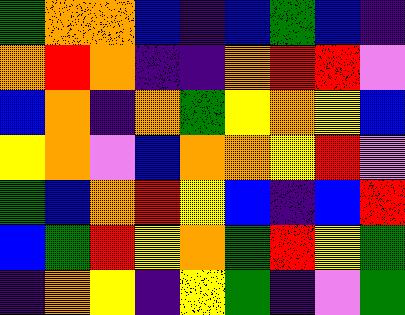[["green", "orange", "orange", "blue", "indigo", "blue", "green", "blue", "indigo"], ["orange", "red", "orange", "indigo", "indigo", "orange", "red", "red", "violet"], ["blue", "orange", "indigo", "orange", "green", "yellow", "orange", "yellow", "blue"], ["yellow", "orange", "violet", "blue", "orange", "orange", "yellow", "red", "violet"], ["green", "blue", "orange", "red", "yellow", "blue", "indigo", "blue", "red"], ["blue", "green", "red", "yellow", "orange", "green", "red", "yellow", "green"], ["indigo", "orange", "yellow", "indigo", "yellow", "green", "indigo", "violet", "green"]]